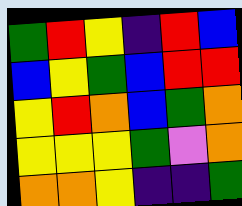[["green", "red", "yellow", "indigo", "red", "blue"], ["blue", "yellow", "green", "blue", "red", "red"], ["yellow", "red", "orange", "blue", "green", "orange"], ["yellow", "yellow", "yellow", "green", "violet", "orange"], ["orange", "orange", "yellow", "indigo", "indigo", "green"]]